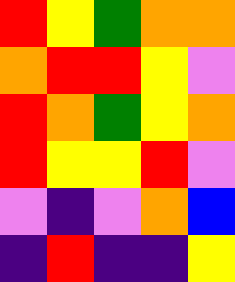[["red", "yellow", "green", "orange", "orange"], ["orange", "red", "red", "yellow", "violet"], ["red", "orange", "green", "yellow", "orange"], ["red", "yellow", "yellow", "red", "violet"], ["violet", "indigo", "violet", "orange", "blue"], ["indigo", "red", "indigo", "indigo", "yellow"]]